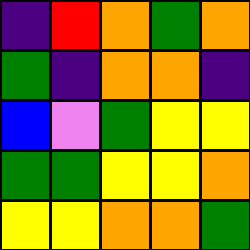[["indigo", "red", "orange", "green", "orange"], ["green", "indigo", "orange", "orange", "indigo"], ["blue", "violet", "green", "yellow", "yellow"], ["green", "green", "yellow", "yellow", "orange"], ["yellow", "yellow", "orange", "orange", "green"]]